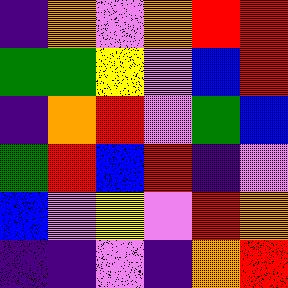[["indigo", "orange", "violet", "orange", "red", "red"], ["green", "green", "yellow", "violet", "blue", "red"], ["indigo", "orange", "red", "violet", "green", "blue"], ["green", "red", "blue", "red", "indigo", "violet"], ["blue", "violet", "yellow", "violet", "red", "orange"], ["indigo", "indigo", "violet", "indigo", "orange", "red"]]